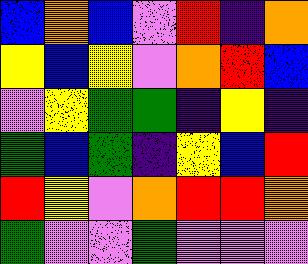[["blue", "orange", "blue", "violet", "red", "indigo", "orange"], ["yellow", "blue", "yellow", "violet", "orange", "red", "blue"], ["violet", "yellow", "green", "green", "indigo", "yellow", "indigo"], ["green", "blue", "green", "indigo", "yellow", "blue", "red"], ["red", "yellow", "violet", "orange", "red", "red", "orange"], ["green", "violet", "violet", "green", "violet", "violet", "violet"]]